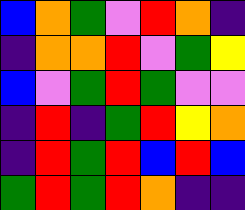[["blue", "orange", "green", "violet", "red", "orange", "indigo"], ["indigo", "orange", "orange", "red", "violet", "green", "yellow"], ["blue", "violet", "green", "red", "green", "violet", "violet"], ["indigo", "red", "indigo", "green", "red", "yellow", "orange"], ["indigo", "red", "green", "red", "blue", "red", "blue"], ["green", "red", "green", "red", "orange", "indigo", "indigo"]]